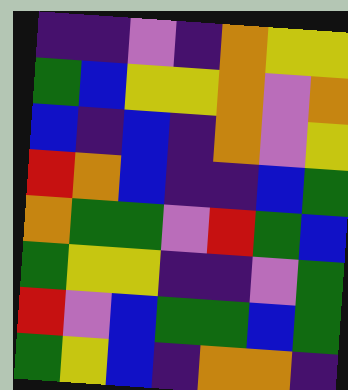[["indigo", "indigo", "violet", "indigo", "orange", "yellow", "yellow"], ["green", "blue", "yellow", "yellow", "orange", "violet", "orange"], ["blue", "indigo", "blue", "indigo", "orange", "violet", "yellow"], ["red", "orange", "blue", "indigo", "indigo", "blue", "green"], ["orange", "green", "green", "violet", "red", "green", "blue"], ["green", "yellow", "yellow", "indigo", "indigo", "violet", "green"], ["red", "violet", "blue", "green", "green", "blue", "green"], ["green", "yellow", "blue", "indigo", "orange", "orange", "indigo"]]